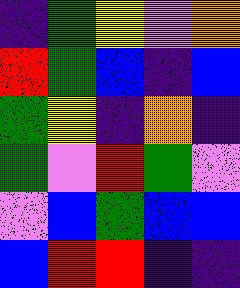[["indigo", "green", "yellow", "violet", "orange"], ["red", "green", "blue", "indigo", "blue"], ["green", "yellow", "indigo", "orange", "indigo"], ["green", "violet", "red", "green", "violet"], ["violet", "blue", "green", "blue", "blue"], ["blue", "red", "red", "indigo", "indigo"]]